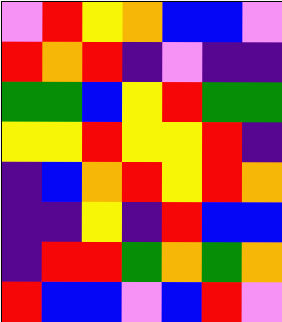[["violet", "red", "yellow", "orange", "blue", "blue", "violet"], ["red", "orange", "red", "indigo", "violet", "indigo", "indigo"], ["green", "green", "blue", "yellow", "red", "green", "green"], ["yellow", "yellow", "red", "yellow", "yellow", "red", "indigo"], ["indigo", "blue", "orange", "red", "yellow", "red", "orange"], ["indigo", "indigo", "yellow", "indigo", "red", "blue", "blue"], ["indigo", "red", "red", "green", "orange", "green", "orange"], ["red", "blue", "blue", "violet", "blue", "red", "violet"]]